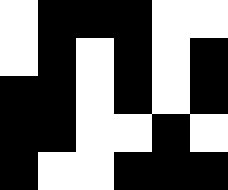[["white", "black", "black", "black", "white", "white"], ["white", "black", "white", "black", "white", "black"], ["black", "black", "white", "black", "white", "black"], ["black", "black", "white", "white", "black", "white"], ["black", "white", "white", "black", "black", "black"]]